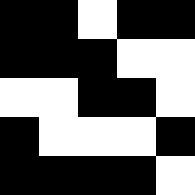[["black", "black", "white", "black", "black"], ["black", "black", "black", "white", "white"], ["white", "white", "black", "black", "white"], ["black", "white", "white", "white", "black"], ["black", "black", "black", "black", "white"]]